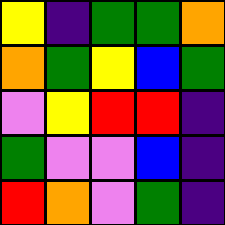[["yellow", "indigo", "green", "green", "orange"], ["orange", "green", "yellow", "blue", "green"], ["violet", "yellow", "red", "red", "indigo"], ["green", "violet", "violet", "blue", "indigo"], ["red", "orange", "violet", "green", "indigo"]]